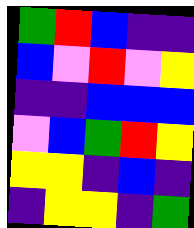[["green", "red", "blue", "indigo", "indigo"], ["blue", "violet", "red", "violet", "yellow"], ["indigo", "indigo", "blue", "blue", "blue"], ["violet", "blue", "green", "red", "yellow"], ["yellow", "yellow", "indigo", "blue", "indigo"], ["indigo", "yellow", "yellow", "indigo", "green"]]